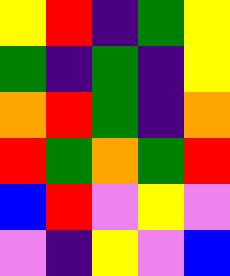[["yellow", "red", "indigo", "green", "yellow"], ["green", "indigo", "green", "indigo", "yellow"], ["orange", "red", "green", "indigo", "orange"], ["red", "green", "orange", "green", "red"], ["blue", "red", "violet", "yellow", "violet"], ["violet", "indigo", "yellow", "violet", "blue"]]